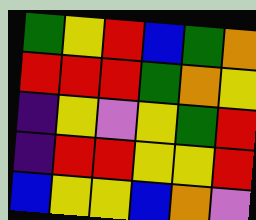[["green", "yellow", "red", "blue", "green", "orange"], ["red", "red", "red", "green", "orange", "yellow"], ["indigo", "yellow", "violet", "yellow", "green", "red"], ["indigo", "red", "red", "yellow", "yellow", "red"], ["blue", "yellow", "yellow", "blue", "orange", "violet"]]